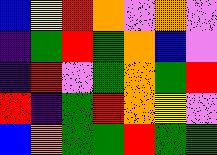[["blue", "yellow", "red", "orange", "violet", "orange", "violet"], ["indigo", "green", "red", "green", "orange", "blue", "violet"], ["indigo", "red", "violet", "green", "orange", "green", "red"], ["red", "indigo", "green", "red", "orange", "yellow", "violet"], ["blue", "orange", "green", "green", "red", "green", "green"]]